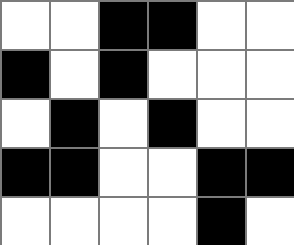[["white", "white", "black", "black", "white", "white"], ["black", "white", "black", "white", "white", "white"], ["white", "black", "white", "black", "white", "white"], ["black", "black", "white", "white", "black", "black"], ["white", "white", "white", "white", "black", "white"]]